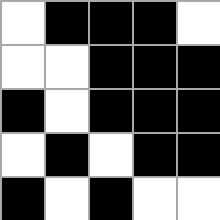[["white", "black", "black", "black", "white"], ["white", "white", "black", "black", "black"], ["black", "white", "black", "black", "black"], ["white", "black", "white", "black", "black"], ["black", "white", "black", "white", "white"]]